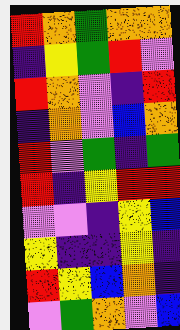[["red", "orange", "green", "orange", "orange"], ["indigo", "yellow", "green", "red", "violet"], ["red", "orange", "violet", "indigo", "red"], ["indigo", "orange", "violet", "blue", "orange"], ["red", "violet", "green", "indigo", "green"], ["red", "indigo", "yellow", "red", "red"], ["violet", "violet", "indigo", "yellow", "blue"], ["yellow", "indigo", "indigo", "yellow", "indigo"], ["red", "yellow", "blue", "orange", "indigo"], ["violet", "green", "orange", "violet", "blue"]]